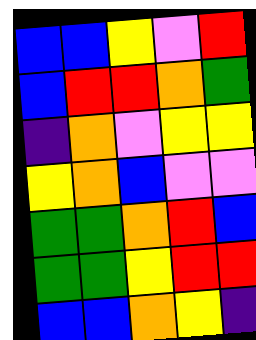[["blue", "blue", "yellow", "violet", "red"], ["blue", "red", "red", "orange", "green"], ["indigo", "orange", "violet", "yellow", "yellow"], ["yellow", "orange", "blue", "violet", "violet"], ["green", "green", "orange", "red", "blue"], ["green", "green", "yellow", "red", "red"], ["blue", "blue", "orange", "yellow", "indigo"]]